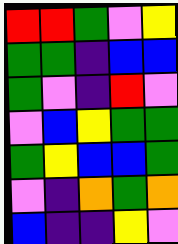[["red", "red", "green", "violet", "yellow"], ["green", "green", "indigo", "blue", "blue"], ["green", "violet", "indigo", "red", "violet"], ["violet", "blue", "yellow", "green", "green"], ["green", "yellow", "blue", "blue", "green"], ["violet", "indigo", "orange", "green", "orange"], ["blue", "indigo", "indigo", "yellow", "violet"]]